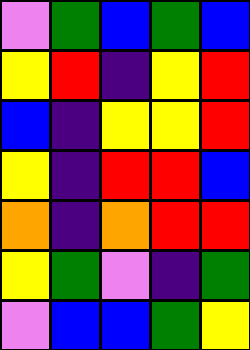[["violet", "green", "blue", "green", "blue"], ["yellow", "red", "indigo", "yellow", "red"], ["blue", "indigo", "yellow", "yellow", "red"], ["yellow", "indigo", "red", "red", "blue"], ["orange", "indigo", "orange", "red", "red"], ["yellow", "green", "violet", "indigo", "green"], ["violet", "blue", "blue", "green", "yellow"]]